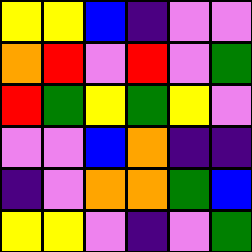[["yellow", "yellow", "blue", "indigo", "violet", "violet"], ["orange", "red", "violet", "red", "violet", "green"], ["red", "green", "yellow", "green", "yellow", "violet"], ["violet", "violet", "blue", "orange", "indigo", "indigo"], ["indigo", "violet", "orange", "orange", "green", "blue"], ["yellow", "yellow", "violet", "indigo", "violet", "green"]]